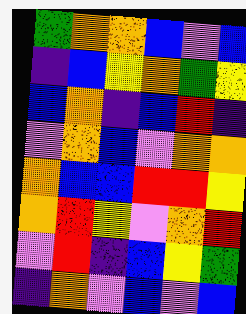[["green", "orange", "orange", "blue", "violet", "blue"], ["indigo", "blue", "yellow", "orange", "green", "yellow"], ["blue", "orange", "indigo", "blue", "red", "indigo"], ["violet", "orange", "blue", "violet", "orange", "orange"], ["orange", "blue", "blue", "red", "red", "yellow"], ["orange", "red", "yellow", "violet", "orange", "red"], ["violet", "red", "indigo", "blue", "yellow", "green"], ["indigo", "orange", "violet", "blue", "violet", "blue"]]